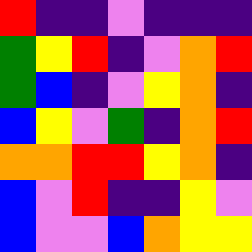[["red", "indigo", "indigo", "violet", "indigo", "indigo", "indigo"], ["green", "yellow", "red", "indigo", "violet", "orange", "red"], ["green", "blue", "indigo", "violet", "yellow", "orange", "indigo"], ["blue", "yellow", "violet", "green", "indigo", "orange", "red"], ["orange", "orange", "red", "red", "yellow", "orange", "indigo"], ["blue", "violet", "red", "indigo", "indigo", "yellow", "violet"], ["blue", "violet", "violet", "blue", "orange", "yellow", "yellow"]]